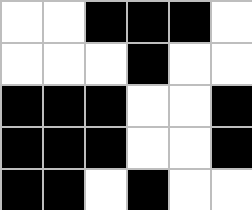[["white", "white", "black", "black", "black", "white"], ["white", "white", "white", "black", "white", "white"], ["black", "black", "black", "white", "white", "black"], ["black", "black", "black", "white", "white", "black"], ["black", "black", "white", "black", "white", "white"]]